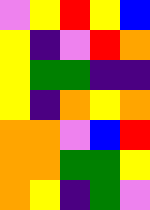[["violet", "yellow", "red", "yellow", "blue"], ["yellow", "indigo", "violet", "red", "orange"], ["yellow", "green", "green", "indigo", "indigo"], ["yellow", "indigo", "orange", "yellow", "orange"], ["orange", "orange", "violet", "blue", "red"], ["orange", "orange", "green", "green", "yellow"], ["orange", "yellow", "indigo", "green", "violet"]]